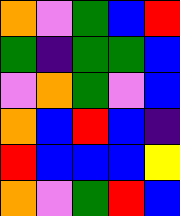[["orange", "violet", "green", "blue", "red"], ["green", "indigo", "green", "green", "blue"], ["violet", "orange", "green", "violet", "blue"], ["orange", "blue", "red", "blue", "indigo"], ["red", "blue", "blue", "blue", "yellow"], ["orange", "violet", "green", "red", "blue"]]